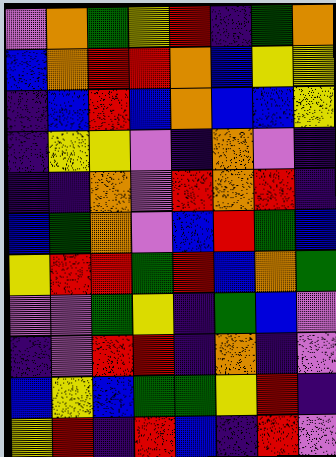[["violet", "orange", "green", "yellow", "red", "indigo", "green", "orange"], ["blue", "orange", "red", "red", "orange", "blue", "yellow", "yellow"], ["indigo", "blue", "red", "blue", "orange", "blue", "blue", "yellow"], ["indigo", "yellow", "yellow", "violet", "indigo", "orange", "violet", "indigo"], ["indigo", "indigo", "orange", "violet", "red", "orange", "red", "indigo"], ["blue", "green", "orange", "violet", "blue", "red", "green", "blue"], ["yellow", "red", "red", "green", "red", "blue", "orange", "green"], ["violet", "violet", "green", "yellow", "indigo", "green", "blue", "violet"], ["indigo", "violet", "red", "red", "indigo", "orange", "indigo", "violet"], ["blue", "yellow", "blue", "green", "green", "yellow", "red", "indigo"], ["yellow", "red", "indigo", "red", "blue", "indigo", "red", "violet"]]